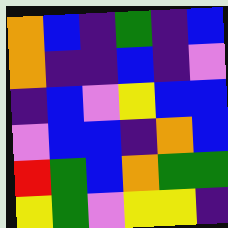[["orange", "blue", "indigo", "green", "indigo", "blue"], ["orange", "indigo", "indigo", "blue", "indigo", "violet"], ["indigo", "blue", "violet", "yellow", "blue", "blue"], ["violet", "blue", "blue", "indigo", "orange", "blue"], ["red", "green", "blue", "orange", "green", "green"], ["yellow", "green", "violet", "yellow", "yellow", "indigo"]]